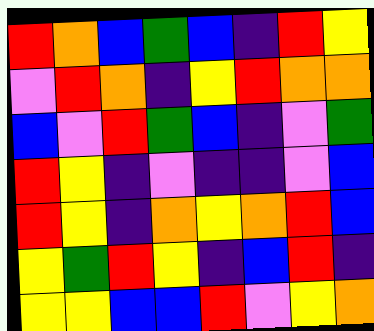[["red", "orange", "blue", "green", "blue", "indigo", "red", "yellow"], ["violet", "red", "orange", "indigo", "yellow", "red", "orange", "orange"], ["blue", "violet", "red", "green", "blue", "indigo", "violet", "green"], ["red", "yellow", "indigo", "violet", "indigo", "indigo", "violet", "blue"], ["red", "yellow", "indigo", "orange", "yellow", "orange", "red", "blue"], ["yellow", "green", "red", "yellow", "indigo", "blue", "red", "indigo"], ["yellow", "yellow", "blue", "blue", "red", "violet", "yellow", "orange"]]